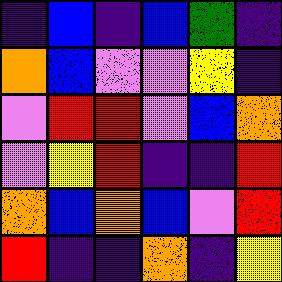[["indigo", "blue", "indigo", "blue", "green", "indigo"], ["orange", "blue", "violet", "violet", "yellow", "indigo"], ["violet", "red", "red", "violet", "blue", "orange"], ["violet", "yellow", "red", "indigo", "indigo", "red"], ["orange", "blue", "orange", "blue", "violet", "red"], ["red", "indigo", "indigo", "orange", "indigo", "yellow"]]